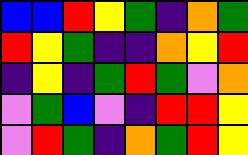[["blue", "blue", "red", "yellow", "green", "indigo", "orange", "green"], ["red", "yellow", "green", "indigo", "indigo", "orange", "yellow", "red"], ["indigo", "yellow", "indigo", "green", "red", "green", "violet", "orange"], ["violet", "green", "blue", "violet", "indigo", "red", "red", "yellow"], ["violet", "red", "green", "indigo", "orange", "green", "red", "yellow"]]